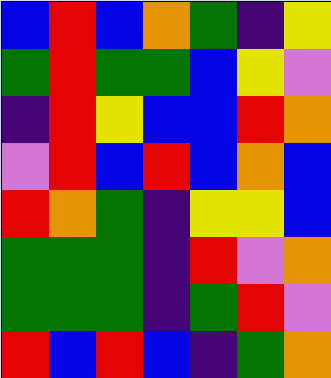[["blue", "red", "blue", "orange", "green", "indigo", "yellow"], ["green", "red", "green", "green", "blue", "yellow", "violet"], ["indigo", "red", "yellow", "blue", "blue", "red", "orange"], ["violet", "red", "blue", "red", "blue", "orange", "blue"], ["red", "orange", "green", "indigo", "yellow", "yellow", "blue"], ["green", "green", "green", "indigo", "red", "violet", "orange"], ["green", "green", "green", "indigo", "green", "red", "violet"], ["red", "blue", "red", "blue", "indigo", "green", "orange"]]